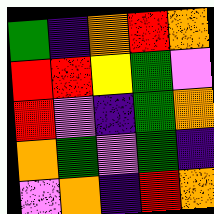[["green", "indigo", "orange", "red", "orange"], ["red", "red", "yellow", "green", "violet"], ["red", "violet", "indigo", "green", "orange"], ["orange", "green", "violet", "green", "indigo"], ["violet", "orange", "indigo", "red", "orange"]]